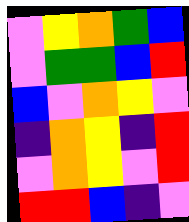[["violet", "yellow", "orange", "green", "blue"], ["violet", "green", "green", "blue", "red"], ["blue", "violet", "orange", "yellow", "violet"], ["indigo", "orange", "yellow", "indigo", "red"], ["violet", "orange", "yellow", "violet", "red"], ["red", "red", "blue", "indigo", "violet"]]